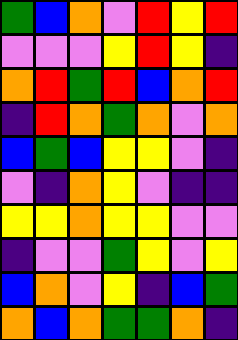[["green", "blue", "orange", "violet", "red", "yellow", "red"], ["violet", "violet", "violet", "yellow", "red", "yellow", "indigo"], ["orange", "red", "green", "red", "blue", "orange", "red"], ["indigo", "red", "orange", "green", "orange", "violet", "orange"], ["blue", "green", "blue", "yellow", "yellow", "violet", "indigo"], ["violet", "indigo", "orange", "yellow", "violet", "indigo", "indigo"], ["yellow", "yellow", "orange", "yellow", "yellow", "violet", "violet"], ["indigo", "violet", "violet", "green", "yellow", "violet", "yellow"], ["blue", "orange", "violet", "yellow", "indigo", "blue", "green"], ["orange", "blue", "orange", "green", "green", "orange", "indigo"]]